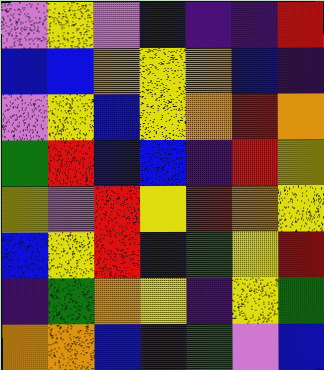[["violet", "yellow", "violet", "blue", "indigo", "indigo", "red"], ["blue", "blue", "orange", "yellow", "orange", "blue", "indigo"], ["violet", "yellow", "blue", "yellow", "orange", "red", "orange"], ["green", "red", "blue", "blue", "indigo", "red", "yellow"], ["yellow", "violet", "red", "yellow", "red", "orange", "yellow"], ["blue", "yellow", "red", "blue", "green", "yellow", "red"], ["indigo", "green", "orange", "yellow", "indigo", "yellow", "green"], ["orange", "orange", "blue", "indigo", "green", "violet", "blue"]]